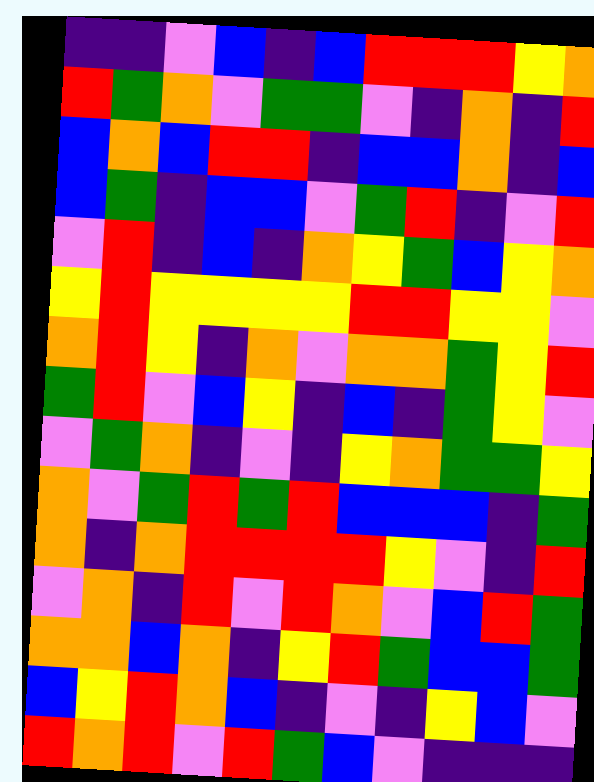[["indigo", "indigo", "violet", "blue", "indigo", "blue", "red", "red", "red", "yellow", "orange"], ["red", "green", "orange", "violet", "green", "green", "violet", "indigo", "orange", "indigo", "red"], ["blue", "orange", "blue", "red", "red", "indigo", "blue", "blue", "orange", "indigo", "blue"], ["blue", "green", "indigo", "blue", "blue", "violet", "green", "red", "indigo", "violet", "red"], ["violet", "red", "indigo", "blue", "indigo", "orange", "yellow", "green", "blue", "yellow", "orange"], ["yellow", "red", "yellow", "yellow", "yellow", "yellow", "red", "red", "yellow", "yellow", "violet"], ["orange", "red", "yellow", "indigo", "orange", "violet", "orange", "orange", "green", "yellow", "red"], ["green", "red", "violet", "blue", "yellow", "indigo", "blue", "indigo", "green", "yellow", "violet"], ["violet", "green", "orange", "indigo", "violet", "indigo", "yellow", "orange", "green", "green", "yellow"], ["orange", "violet", "green", "red", "green", "red", "blue", "blue", "blue", "indigo", "green"], ["orange", "indigo", "orange", "red", "red", "red", "red", "yellow", "violet", "indigo", "red"], ["violet", "orange", "indigo", "red", "violet", "red", "orange", "violet", "blue", "red", "green"], ["orange", "orange", "blue", "orange", "indigo", "yellow", "red", "green", "blue", "blue", "green"], ["blue", "yellow", "red", "orange", "blue", "indigo", "violet", "indigo", "yellow", "blue", "violet"], ["red", "orange", "red", "violet", "red", "green", "blue", "violet", "indigo", "indigo", "indigo"]]